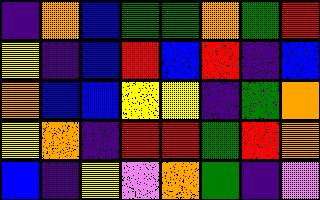[["indigo", "orange", "blue", "green", "green", "orange", "green", "red"], ["yellow", "indigo", "blue", "red", "blue", "red", "indigo", "blue"], ["orange", "blue", "blue", "yellow", "yellow", "indigo", "green", "orange"], ["yellow", "orange", "indigo", "red", "red", "green", "red", "orange"], ["blue", "indigo", "yellow", "violet", "orange", "green", "indigo", "violet"]]